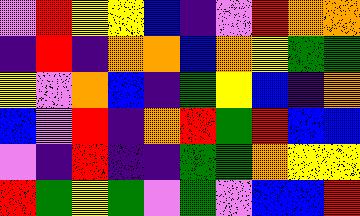[["violet", "red", "yellow", "yellow", "blue", "indigo", "violet", "red", "orange", "orange"], ["indigo", "red", "indigo", "orange", "orange", "blue", "orange", "yellow", "green", "green"], ["yellow", "violet", "orange", "blue", "indigo", "green", "yellow", "blue", "indigo", "orange"], ["blue", "violet", "red", "indigo", "orange", "red", "green", "red", "blue", "blue"], ["violet", "indigo", "red", "indigo", "indigo", "green", "green", "orange", "yellow", "yellow"], ["red", "green", "yellow", "green", "violet", "green", "violet", "blue", "blue", "red"]]